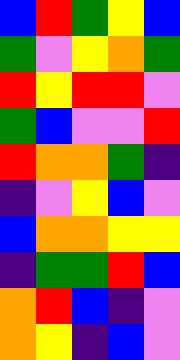[["blue", "red", "green", "yellow", "blue"], ["green", "violet", "yellow", "orange", "green"], ["red", "yellow", "red", "red", "violet"], ["green", "blue", "violet", "violet", "red"], ["red", "orange", "orange", "green", "indigo"], ["indigo", "violet", "yellow", "blue", "violet"], ["blue", "orange", "orange", "yellow", "yellow"], ["indigo", "green", "green", "red", "blue"], ["orange", "red", "blue", "indigo", "violet"], ["orange", "yellow", "indigo", "blue", "violet"]]